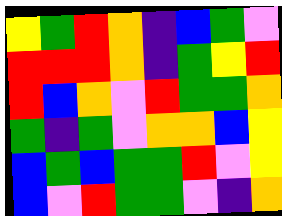[["yellow", "green", "red", "orange", "indigo", "blue", "green", "violet"], ["red", "red", "red", "orange", "indigo", "green", "yellow", "red"], ["red", "blue", "orange", "violet", "red", "green", "green", "orange"], ["green", "indigo", "green", "violet", "orange", "orange", "blue", "yellow"], ["blue", "green", "blue", "green", "green", "red", "violet", "yellow"], ["blue", "violet", "red", "green", "green", "violet", "indigo", "orange"]]